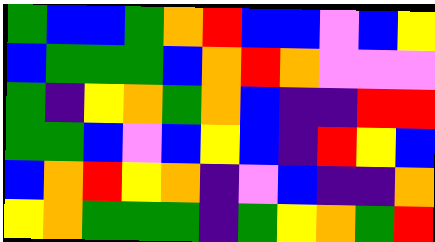[["green", "blue", "blue", "green", "orange", "red", "blue", "blue", "violet", "blue", "yellow"], ["blue", "green", "green", "green", "blue", "orange", "red", "orange", "violet", "violet", "violet"], ["green", "indigo", "yellow", "orange", "green", "orange", "blue", "indigo", "indigo", "red", "red"], ["green", "green", "blue", "violet", "blue", "yellow", "blue", "indigo", "red", "yellow", "blue"], ["blue", "orange", "red", "yellow", "orange", "indigo", "violet", "blue", "indigo", "indigo", "orange"], ["yellow", "orange", "green", "green", "green", "indigo", "green", "yellow", "orange", "green", "red"]]